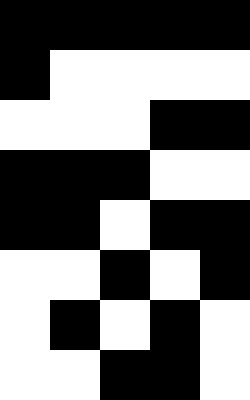[["black", "black", "black", "black", "black"], ["black", "white", "white", "white", "white"], ["white", "white", "white", "black", "black"], ["black", "black", "black", "white", "white"], ["black", "black", "white", "black", "black"], ["white", "white", "black", "white", "black"], ["white", "black", "white", "black", "white"], ["white", "white", "black", "black", "white"]]